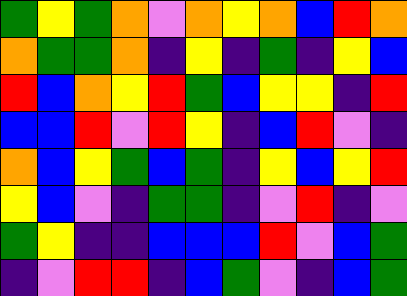[["green", "yellow", "green", "orange", "violet", "orange", "yellow", "orange", "blue", "red", "orange"], ["orange", "green", "green", "orange", "indigo", "yellow", "indigo", "green", "indigo", "yellow", "blue"], ["red", "blue", "orange", "yellow", "red", "green", "blue", "yellow", "yellow", "indigo", "red"], ["blue", "blue", "red", "violet", "red", "yellow", "indigo", "blue", "red", "violet", "indigo"], ["orange", "blue", "yellow", "green", "blue", "green", "indigo", "yellow", "blue", "yellow", "red"], ["yellow", "blue", "violet", "indigo", "green", "green", "indigo", "violet", "red", "indigo", "violet"], ["green", "yellow", "indigo", "indigo", "blue", "blue", "blue", "red", "violet", "blue", "green"], ["indigo", "violet", "red", "red", "indigo", "blue", "green", "violet", "indigo", "blue", "green"]]